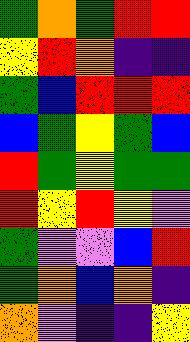[["green", "orange", "green", "red", "red"], ["yellow", "red", "orange", "indigo", "indigo"], ["green", "blue", "red", "red", "red"], ["blue", "green", "yellow", "green", "blue"], ["red", "green", "yellow", "green", "green"], ["red", "yellow", "red", "yellow", "violet"], ["green", "violet", "violet", "blue", "red"], ["green", "orange", "blue", "orange", "indigo"], ["orange", "violet", "indigo", "indigo", "yellow"]]